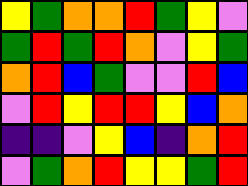[["yellow", "green", "orange", "orange", "red", "green", "yellow", "violet"], ["green", "red", "green", "red", "orange", "violet", "yellow", "green"], ["orange", "red", "blue", "green", "violet", "violet", "red", "blue"], ["violet", "red", "yellow", "red", "red", "yellow", "blue", "orange"], ["indigo", "indigo", "violet", "yellow", "blue", "indigo", "orange", "red"], ["violet", "green", "orange", "red", "yellow", "yellow", "green", "red"]]